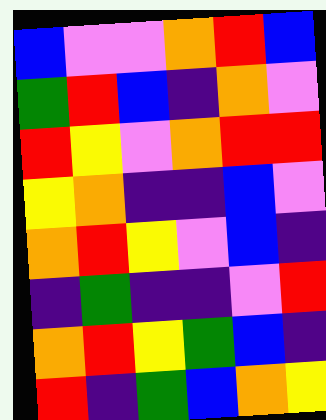[["blue", "violet", "violet", "orange", "red", "blue"], ["green", "red", "blue", "indigo", "orange", "violet"], ["red", "yellow", "violet", "orange", "red", "red"], ["yellow", "orange", "indigo", "indigo", "blue", "violet"], ["orange", "red", "yellow", "violet", "blue", "indigo"], ["indigo", "green", "indigo", "indigo", "violet", "red"], ["orange", "red", "yellow", "green", "blue", "indigo"], ["red", "indigo", "green", "blue", "orange", "yellow"]]